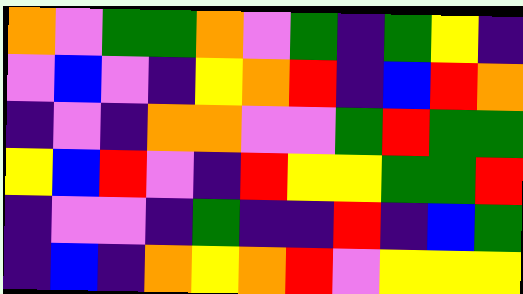[["orange", "violet", "green", "green", "orange", "violet", "green", "indigo", "green", "yellow", "indigo"], ["violet", "blue", "violet", "indigo", "yellow", "orange", "red", "indigo", "blue", "red", "orange"], ["indigo", "violet", "indigo", "orange", "orange", "violet", "violet", "green", "red", "green", "green"], ["yellow", "blue", "red", "violet", "indigo", "red", "yellow", "yellow", "green", "green", "red"], ["indigo", "violet", "violet", "indigo", "green", "indigo", "indigo", "red", "indigo", "blue", "green"], ["indigo", "blue", "indigo", "orange", "yellow", "orange", "red", "violet", "yellow", "yellow", "yellow"]]